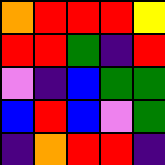[["orange", "red", "red", "red", "yellow"], ["red", "red", "green", "indigo", "red"], ["violet", "indigo", "blue", "green", "green"], ["blue", "red", "blue", "violet", "green"], ["indigo", "orange", "red", "red", "indigo"]]